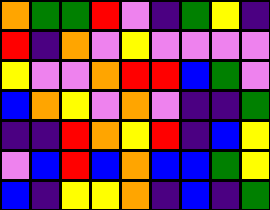[["orange", "green", "green", "red", "violet", "indigo", "green", "yellow", "indigo"], ["red", "indigo", "orange", "violet", "yellow", "violet", "violet", "violet", "violet"], ["yellow", "violet", "violet", "orange", "red", "red", "blue", "green", "violet"], ["blue", "orange", "yellow", "violet", "orange", "violet", "indigo", "indigo", "green"], ["indigo", "indigo", "red", "orange", "yellow", "red", "indigo", "blue", "yellow"], ["violet", "blue", "red", "blue", "orange", "blue", "blue", "green", "yellow"], ["blue", "indigo", "yellow", "yellow", "orange", "indigo", "blue", "indigo", "green"]]